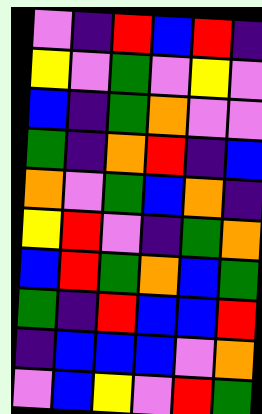[["violet", "indigo", "red", "blue", "red", "indigo"], ["yellow", "violet", "green", "violet", "yellow", "violet"], ["blue", "indigo", "green", "orange", "violet", "violet"], ["green", "indigo", "orange", "red", "indigo", "blue"], ["orange", "violet", "green", "blue", "orange", "indigo"], ["yellow", "red", "violet", "indigo", "green", "orange"], ["blue", "red", "green", "orange", "blue", "green"], ["green", "indigo", "red", "blue", "blue", "red"], ["indigo", "blue", "blue", "blue", "violet", "orange"], ["violet", "blue", "yellow", "violet", "red", "green"]]